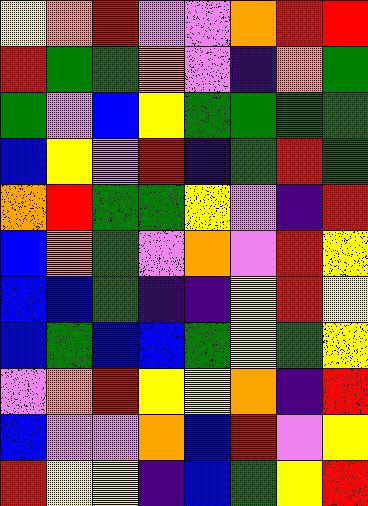[["yellow", "orange", "red", "violet", "violet", "orange", "red", "red"], ["red", "green", "green", "orange", "violet", "indigo", "orange", "green"], ["green", "violet", "blue", "yellow", "green", "green", "green", "green"], ["blue", "yellow", "violet", "red", "indigo", "green", "red", "green"], ["orange", "red", "green", "green", "yellow", "violet", "indigo", "red"], ["blue", "orange", "green", "violet", "orange", "violet", "red", "yellow"], ["blue", "blue", "green", "indigo", "indigo", "yellow", "red", "yellow"], ["blue", "green", "blue", "blue", "green", "yellow", "green", "yellow"], ["violet", "orange", "red", "yellow", "yellow", "orange", "indigo", "red"], ["blue", "violet", "violet", "orange", "blue", "red", "violet", "yellow"], ["red", "yellow", "yellow", "indigo", "blue", "green", "yellow", "red"]]